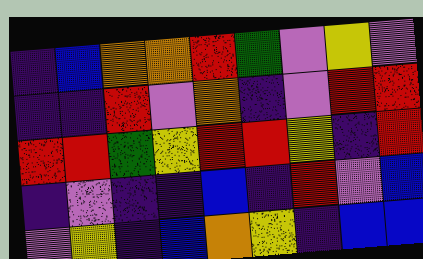[["indigo", "blue", "orange", "orange", "red", "green", "violet", "yellow", "violet"], ["indigo", "indigo", "red", "violet", "orange", "indigo", "violet", "red", "red"], ["red", "red", "green", "yellow", "red", "red", "yellow", "indigo", "red"], ["indigo", "violet", "indigo", "indigo", "blue", "indigo", "red", "violet", "blue"], ["violet", "yellow", "indigo", "blue", "orange", "yellow", "indigo", "blue", "blue"]]